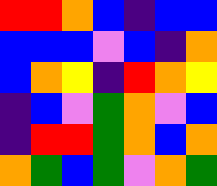[["red", "red", "orange", "blue", "indigo", "blue", "blue"], ["blue", "blue", "blue", "violet", "blue", "indigo", "orange"], ["blue", "orange", "yellow", "indigo", "red", "orange", "yellow"], ["indigo", "blue", "violet", "green", "orange", "violet", "blue"], ["indigo", "red", "red", "green", "orange", "blue", "orange"], ["orange", "green", "blue", "green", "violet", "orange", "green"]]